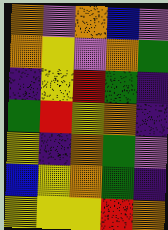[["orange", "violet", "orange", "blue", "violet"], ["orange", "yellow", "violet", "orange", "green"], ["indigo", "yellow", "red", "green", "indigo"], ["green", "red", "yellow", "orange", "indigo"], ["yellow", "indigo", "orange", "green", "violet"], ["blue", "yellow", "orange", "green", "indigo"], ["yellow", "yellow", "yellow", "red", "orange"]]